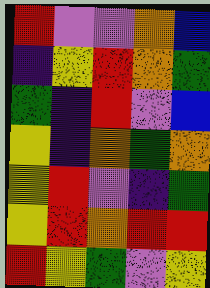[["red", "violet", "violet", "orange", "blue"], ["indigo", "yellow", "red", "orange", "green"], ["green", "indigo", "red", "violet", "blue"], ["yellow", "indigo", "orange", "green", "orange"], ["yellow", "red", "violet", "indigo", "green"], ["yellow", "red", "orange", "red", "red"], ["red", "yellow", "green", "violet", "yellow"]]